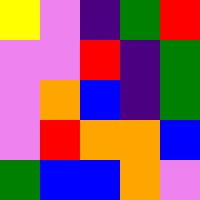[["yellow", "violet", "indigo", "green", "red"], ["violet", "violet", "red", "indigo", "green"], ["violet", "orange", "blue", "indigo", "green"], ["violet", "red", "orange", "orange", "blue"], ["green", "blue", "blue", "orange", "violet"]]